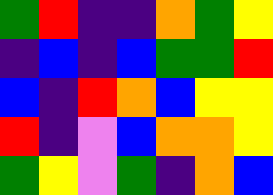[["green", "red", "indigo", "indigo", "orange", "green", "yellow"], ["indigo", "blue", "indigo", "blue", "green", "green", "red"], ["blue", "indigo", "red", "orange", "blue", "yellow", "yellow"], ["red", "indigo", "violet", "blue", "orange", "orange", "yellow"], ["green", "yellow", "violet", "green", "indigo", "orange", "blue"]]